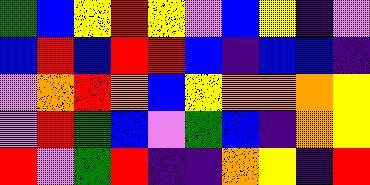[["green", "blue", "yellow", "red", "yellow", "violet", "blue", "yellow", "indigo", "violet"], ["blue", "red", "blue", "red", "red", "blue", "indigo", "blue", "blue", "indigo"], ["violet", "orange", "red", "orange", "blue", "yellow", "orange", "orange", "orange", "yellow"], ["violet", "red", "green", "blue", "violet", "green", "blue", "indigo", "orange", "yellow"], ["red", "violet", "green", "red", "indigo", "indigo", "orange", "yellow", "indigo", "red"]]